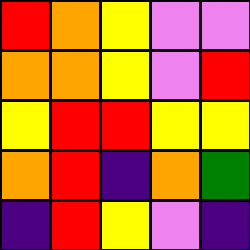[["red", "orange", "yellow", "violet", "violet"], ["orange", "orange", "yellow", "violet", "red"], ["yellow", "red", "red", "yellow", "yellow"], ["orange", "red", "indigo", "orange", "green"], ["indigo", "red", "yellow", "violet", "indigo"]]